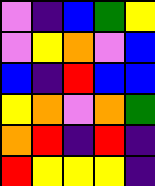[["violet", "indigo", "blue", "green", "yellow"], ["violet", "yellow", "orange", "violet", "blue"], ["blue", "indigo", "red", "blue", "blue"], ["yellow", "orange", "violet", "orange", "green"], ["orange", "red", "indigo", "red", "indigo"], ["red", "yellow", "yellow", "yellow", "indigo"]]